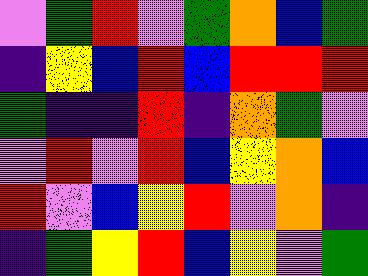[["violet", "green", "red", "violet", "green", "orange", "blue", "green"], ["indigo", "yellow", "blue", "red", "blue", "red", "red", "red"], ["green", "indigo", "indigo", "red", "indigo", "orange", "green", "violet"], ["violet", "red", "violet", "red", "blue", "yellow", "orange", "blue"], ["red", "violet", "blue", "yellow", "red", "violet", "orange", "indigo"], ["indigo", "green", "yellow", "red", "blue", "yellow", "violet", "green"]]